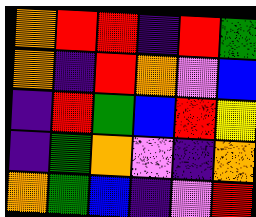[["orange", "red", "red", "indigo", "red", "green"], ["orange", "indigo", "red", "orange", "violet", "blue"], ["indigo", "red", "green", "blue", "red", "yellow"], ["indigo", "green", "orange", "violet", "indigo", "orange"], ["orange", "green", "blue", "indigo", "violet", "red"]]